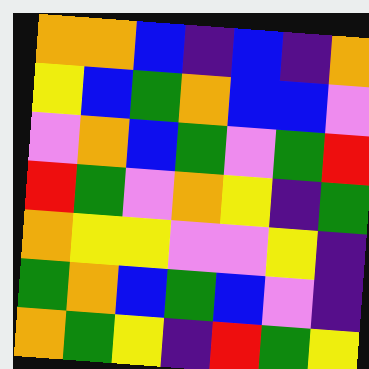[["orange", "orange", "blue", "indigo", "blue", "indigo", "orange"], ["yellow", "blue", "green", "orange", "blue", "blue", "violet"], ["violet", "orange", "blue", "green", "violet", "green", "red"], ["red", "green", "violet", "orange", "yellow", "indigo", "green"], ["orange", "yellow", "yellow", "violet", "violet", "yellow", "indigo"], ["green", "orange", "blue", "green", "blue", "violet", "indigo"], ["orange", "green", "yellow", "indigo", "red", "green", "yellow"]]